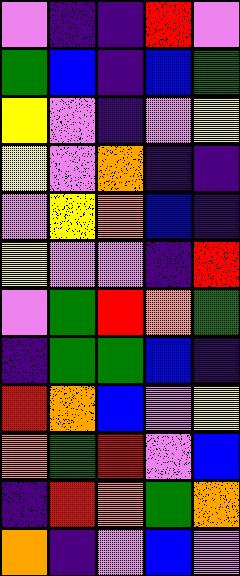[["violet", "indigo", "indigo", "red", "violet"], ["green", "blue", "indigo", "blue", "green"], ["yellow", "violet", "indigo", "violet", "yellow"], ["yellow", "violet", "orange", "indigo", "indigo"], ["violet", "yellow", "orange", "blue", "indigo"], ["yellow", "violet", "violet", "indigo", "red"], ["violet", "green", "red", "orange", "green"], ["indigo", "green", "green", "blue", "indigo"], ["red", "orange", "blue", "violet", "yellow"], ["orange", "green", "red", "violet", "blue"], ["indigo", "red", "orange", "green", "orange"], ["orange", "indigo", "violet", "blue", "violet"]]